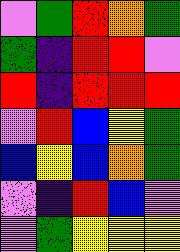[["violet", "green", "red", "orange", "green"], ["green", "indigo", "red", "red", "violet"], ["red", "indigo", "red", "red", "red"], ["violet", "red", "blue", "yellow", "green"], ["blue", "yellow", "blue", "orange", "green"], ["violet", "indigo", "red", "blue", "violet"], ["violet", "green", "yellow", "yellow", "yellow"]]